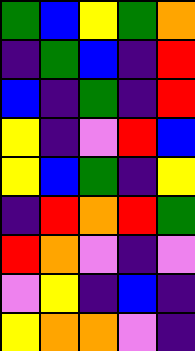[["green", "blue", "yellow", "green", "orange"], ["indigo", "green", "blue", "indigo", "red"], ["blue", "indigo", "green", "indigo", "red"], ["yellow", "indigo", "violet", "red", "blue"], ["yellow", "blue", "green", "indigo", "yellow"], ["indigo", "red", "orange", "red", "green"], ["red", "orange", "violet", "indigo", "violet"], ["violet", "yellow", "indigo", "blue", "indigo"], ["yellow", "orange", "orange", "violet", "indigo"]]